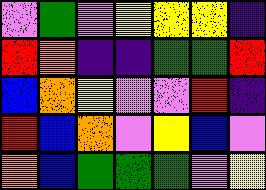[["violet", "green", "violet", "yellow", "yellow", "yellow", "indigo"], ["red", "orange", "indigo", "indigo", "green", "green", "red"], ["blue", "orange", "yellow", "violet", "violet", "red", "indigo"], ["red", "blue", "orange", "violet", "yellow", "blue", "violet"], ["orange", "blue", "green", "green", "green", "violet", "yellow"]]